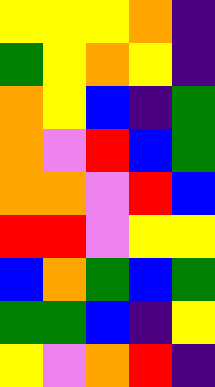[["yellow", "yellow", "yellow", "orange", "indigo"], ["green", "yellow", "orange", "yellow", "indigo"], ["orange", "yellow", "blue", "indigo", "green"], ["orange", "violet", "red", "blue", "green"], ["orange", "orange", "violet", "red", "blue"], ["red", "red", "violet", "yellow", "yellow"], ["blue", "orange", "green", "blue", "green"], ["green", "green", "blue", "indigo", "yellow"], ["yellow", "violet", "orange", "red", "indigo"]]